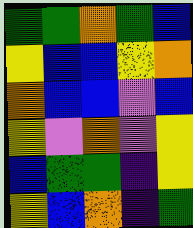[["green", "green", "orange", "green", "blue"], ["yellow", "blue", "blue", "yellow", "orange"], ["orange", "blue", "blue", "violet", "blue"], ["yellow", "violet", "orange", "violet", "yellow"], ["blue", "green", "green", "indigo", "yellow"], ["yellow", "blue", "orange", "indigo", "green"]]